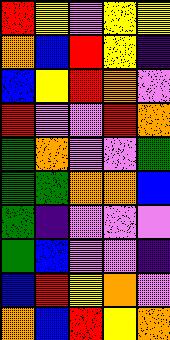[["red", "yellow", "violet", "yellow", "yellow"], ["orange", "blue", "red", "yellow", "indigo"], ["blue", "yellow", "red", "orange", "violet"], ["red", "violet", "violet", "red", "orange"], ["green", "orange", "violet", "violet", "green"], ["green", "green", "orange", "orange", "blue"], ["green", "indigo", "violet", "violet", "violet"], ["green", "blue", "violet", "violet", "indigo"], ["blue", "red", "yellow", "orange", "violet"], ["orange", "blue", "red", "yellow", "orange"]]